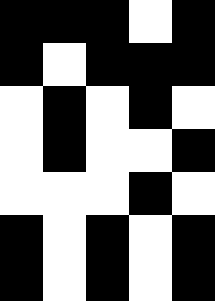[["black", "black", "black", "white", "black"], ["black", "white", "black", "black", "black"], ["white", "black", "white", "black", "white"], ["white", "black", "white", "white", "black"], ["white", "white", "white", "black", "white"], ["black", "white", "black", "white", "black"], ["black", "white", "black", "white", "black"]]